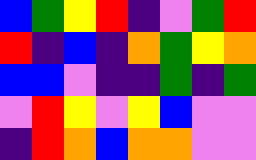[["blue", "green", "yellow", "red", "indigo", "violet", "green", "red"], ["red", "indigo", "blue", "indigo", "orange", "green", "yellow", "orange"], ["blue", "blue", "violet", "indigo", "indigo", "green", "indigo", "green"], ["violet", "red", "yellow", "violet", "yellow", "blue", "violet", "violet"], ["indigo", "red", "orange", "blue", "orange", "orange", "violet", "violet"]]